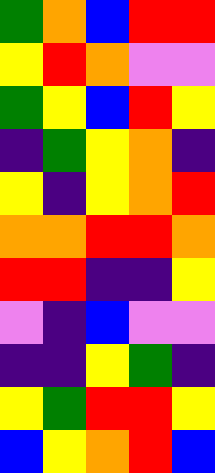[["green", "orange", "blue", "red", "red"], ["yellow", "red", "orange", "violet", "violet"], ["green", "yellow", "blue", "red", "yellow"], ["indigo", "green", "yellow", "orange", "indigo"], ["yellow", "indigo", "yellow", "orange", "red"], ["orange", "orange", "red", "red", "orange"], ["red", "red", "indigo", "indigo", "yellow"], ["violet", "indigo", "blue", "violet", "violet"], ["indigo", "indigo", "yellow", "green", "indigo"], ["yellow", "green", "red", "red", "yellow"], ["blue", "yellow", "orange", "red", "blue"]]